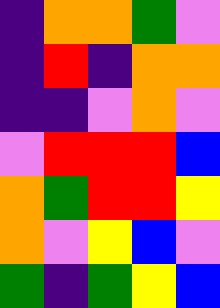[["indigo", "orange", "orange", "green", "violet"], ["indigo", "red", "indigo", "orange", "orange"], ["indigo", "indigo", "violet", "orange", "violet"], ["violet", "red", "red", "red", "blue"], ["orange", "green", "red", "red", "yellow"], ["orange", "violet", "yellow", "blue", "violet"], ["green", "indigo", "green", "yellow", "blue"]]